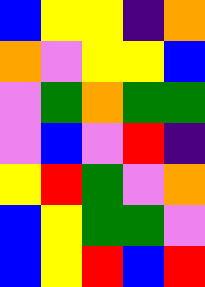[["blue", "yellow", "yellow", "indigo", "orange"], ["orange", "violet", "yellow", "yellow", "blue"], ["violet", "green", "orange", "green", "green"], ["violet", "blue", "violet", "red", "indigo"], ["yellow", "red", "green", "violet", "orange"], ["blue", "yellow", "green", "green", "violet"], ["blue", "yellow", "red", "blue", "red"]]